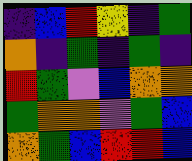[["indigo", "blue", "red", "yellow", "indigo", "green"], ["orange", "indigo", "green", "indigo", "green", "indigo"], ["red", "green", "violet", "blue", "orange", "orange"], ["green", "orange", "orange", "violet", "green", "blue"], ["orange", "green", "blue", "red", "red", "blue"]]